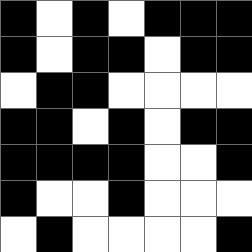[["black", "white", "black", "white", "black", "black", "black"], ["black", "white", "black", "black", "white", "black", "black"], ["white", "black", "black", "white", "white", "white", "white"], ["black", "black", "white", "black", "white", "black", "black"], ["black", "black", "black", "black", "white", "white", "black"], ["black", "white", "white", "black", "white", "white", "white"], ["white", "black", "white", "white", "white", "white", "black"]]